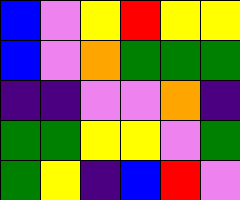[["blue", "violet", "yellow", "red", "yellow", "yellow"], ["blue", "violet", "orange", "green", "green", "green"], ["indigo", "indigo", "violet", "violet", "orange", "indigo"], ["green", "green", "yellow", "yellow", "violet", "green"], ["green", "yellow", "indigo", "blue", "red", "violet"]]